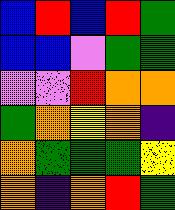[["blue", "red", "blue", "red", "green"], ["blue", "blue", "violet", "green", "green"], ["violet", "violet", "red", "orange", "orange"], ["green", "orange", "yellow", "orange", "indigo"], ["orange", "green", "green", "green", "yellow"], ["orange", "indigo", "orange", "red", "green"]]